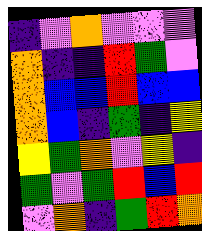[["indigo", "violet", "orange", "violet", "violet", "violet"], ["orange", "indigo", "indigo", "red", "green", "violet"], ["orange", "blue", "blue", "red", "blue", "blue"], ["orange", "blue", "indigo", "green", "indigo", "yellow"], ["yellow", "green", "orange", "violet", "yellow", "indigo"], ["green", "violet", "green", "red", "blue", "red"], ["violet", "orange", "indigo", "green", "red", "orange"]]